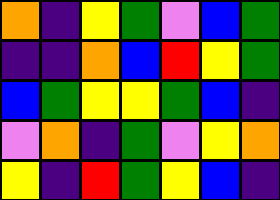[["orange", "indigo", "yellow", "green", "violet", "blue", "green"], ["indigo", "indigo", "orange", "blue", "red", "yellow", "green"], ["blue", "green", "yellow", "yellow", "green", "blue", "indigo"], ["violet", "orange", "indigo", "green", "violet", "yellow", "orange"], ["yellow", "indigo", "red", "green", "yellow", "blue", "indigo"]]